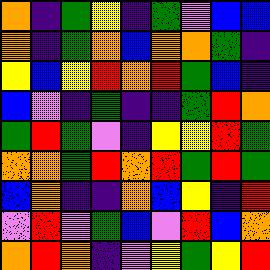[["orange", "indigo", "green", "yellow", "indigo", "green", "violet", "blue", "blue"], ["orange", "indigo", "green", "orange", "blue", "orange", "orange", "green", "indigo"], ["yellow", "blue", "yellow", "red", "orange", "red", "green", "blue", "indigo"], ["blue", "violet", "indigo", "green", "indigo", "indigo", "green", "red", "orange"], ["green", "red", "green", "violet", "indigo", "yellow", "yellow", "red", "green"], ["orange", "orange", "green", "red", "orange", "red", "green", "red", "green"], ["blue", "orange", "indigo", "indigo", "orange", "blue", "yellow", "indigo", "red"], ["violet", "red", "violet", "green", "blue", "violet", "red", "blue", "orange"], ["orange", "red", "orange", "indigo", "violet", "yellow", "green", "yellow", "red"]]